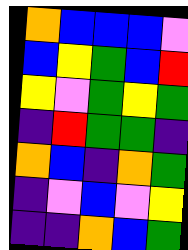[["orange", "blue", "blue", "blue", "violet"], ["blue", "yellow", "green", "blue", "red"], ["yellow", "violet", "green", "yellow", "green"], ["indigo", "red", "green", "green", "indigo"], ["orange", "blue", "indigo", "orange", "green"], ["indigo", "violet", "blue", "violet", "yellow"], ["indigo", "indigo", "orange", "blue", "green"]]